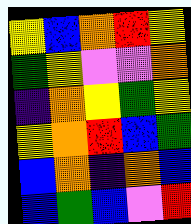[["yellow", "blue", "orange", "red", "yellow"], ["green", "yellow", "violet", "violet", "orange"], ["indigo", "orange", "yellow", "green", "yellow"], ["yellow", "orange", "red", "blue", "green"], ["blue", "orange", "indigo", "orange", "blue"], ["blue", "green", "blue", "violet", "red"]]